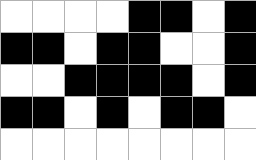[["white", "white", "white", "white", "black", "black", "white", "black"], ["black", "black", "white", "black", "black", "white", "white", "black"], ["white", "white", "black", "black", "black", "black", "white", "black"], ["black", "black", "white", "black", "white", "black", "black", "white"], ["white", "white", "white", "white", "white", "white", "white", "white"]]